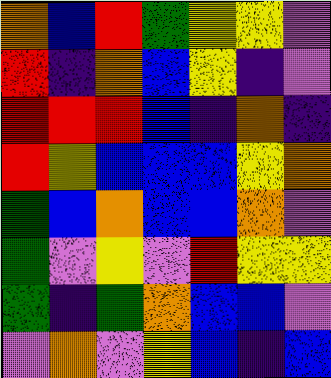[["orange", "blue", "red", "green", "yellow", "yellow", "violet"], ["red", "indigo", "orange", "blue", "yellow", "indigo", "violet"], ["red", "red", "red", "blue", "indigo", "orange", "indigo"], ["red", "yellow", "blue", "blue", "blue", "yellow", "orange"], ["green", "blue", "orange", "blue", "blue", "orange", "violet"], ["green", "violet", "yellow", "violet", "red", "yellow", "yellow"], ["green", "indigo", "green", "orange", "blue", "blue", "violet"], ["violet", "orange", "violet", "yellow", "blue", "indigo", "blue"]]